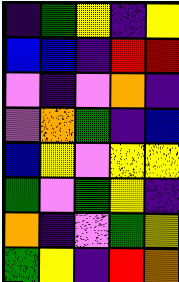[["indigo", "green", "yellow", "indigo", "yellow"], ["blue", "blue", "indigo", "red", "red"], ["violet", "indigo", "violet", "orange", "indigo"], ["violet", "orange", "green", "indigo", "blue"], ["blue", "yellow", "violet", "yellow", "yellow"], ["green", "violet", "green", "yellow", "indigo"], ["orange", "indigo", "violet", "green", "yellow"], ["green", "yellow", "indigo", "red", "orange"]]